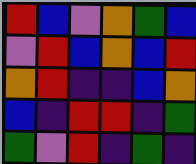[["red", "blue", "violet", "orange", "green", "blue"], ["violet", "red", "blue", "orange", "blue", "red"], ["orange", "red", "indigo", "indigo", "blue", "orange"], ["blue", "indigo", "red", "red", "indigo", "green"], ["green", "violet", "red", "indigo", "green", "indigo"]]